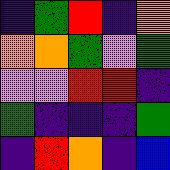[["indigo", "green", "red", "indigo", "orange"], ["orange", "orange", "green", "violet", "green"], ["violet", "violet", "red", "red", "indigo"], ["green", "indigo", "indigo", "indigo", "green"], ["indigo", "red", "orange", "indigo", "blue"]]